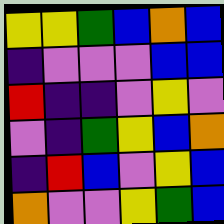[["yellow", "yellow", "green", "blue", "orange", "blue"], ["indigo", "violet", "violet", "violet", "blue", "blue"], ["red", "indigo", "indigo", "violet", "yellow", "violet"], ["violet", "indigo", "green", "yellow", "blue", "orange"], ["indigo", "red", "blue", "violet", "yellow", "blue"], ["orange", "violet", "violet", "yellow", "green", "blue"]]